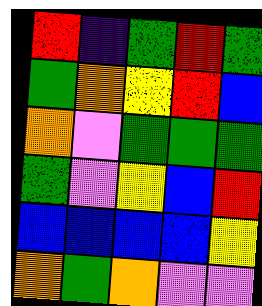[["red", "indigo", "green", "red", "green"], ["green", "orange", "yellow", "red", "blue"], ["orange", "violet", "green", "green", "green"], ["green", "violet", "yellow", "blue", "red"], ["blue", "blue", "blue", "blue", "yellow"], ["orange", "green", "orange", "violet", "violet"]]